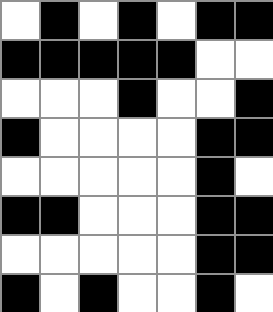[["white", "black", "white", "black", "white", "black", "black"], ["black", "black", "black", "black", "black", "white", "white"], ["white", "white", "white", "black", "white", "white", "black"], ["black", "white", "white", "white", "white", "black", "black"], ["white", "white", "white", "white", "white", "black", "white"], ["black", "black", "white", "white", "white", "black", "black"], ["white", "white", "white", "white", "white", "black", "black"], ["black", "white", "black", "white", "white", "black", "white"]]